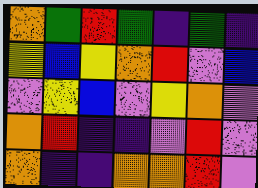[["orange", "green", "red", "green", "indigo", "green", "indigo"], ["yellow", "blue", "yellow", "orange", "red", "violet", "blue"], ["violet", "yellow", "blue", "violet", "yellow", "orange", "violet"], ["orange", "red", "indigo", "indigo", "violet", "red", "violet"], ["orange", "indigo", "indigo", "orange", "orange", "red", "violet"]]